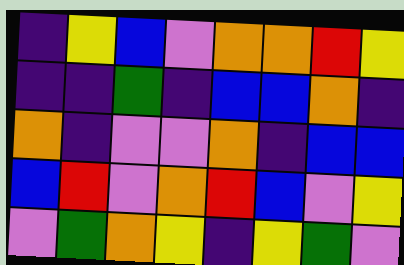[["indigo", "yellow", "blue", "violet", "orange", "orange", "red", "yellow"], ["indigo", "indigo", "green", "indigo", "blue", "blue", "orange", "indigo"], ["orange", "indigo", "violet", "violet", "orange", "indigo", "blue", "blue"], ["blue", "red", "violet", "orange", "red", "blue", "violet", "yellow"], ["violet", "green", "orange", "yellow", "indigo", "yellow", "green", "violet"]]